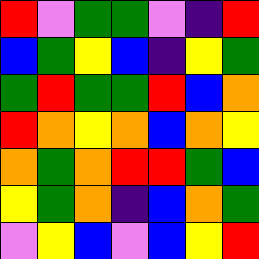[["red", "violet", "green", "green", "violet", "indigo", "red"], ["blue", "green", "yellow", "blue", "indigo", "yellow", "green"], ["green", "red", "green", "green", "red", "blue", "orange"], ["red", "orange", "yellow", "orange", "blue", "orange", "yellow"], ["orange", "green", "orange", "red", "red", "green", "blue"], ["yellow", "green", "orange", "indigo", "blue", "orange", "green"], ["violet", "yellow", "blue", "violet", "blue", "yellow", "red"]]